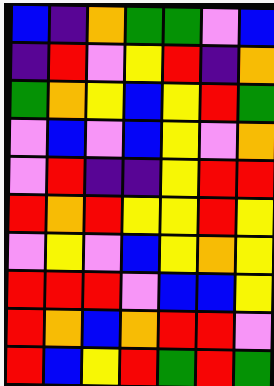[["blue", "indigo", "orange", "green", "green", "violet", "blue"], ["indigo", "red", "violet", "yellow", "red", "indigo", "orange"], ["green", "orange", "yellow", "blue", "yellow", "red", "green"], ["violet", "blue", "violet", "blue", "yellow", "violet", "orange"], ["violet", "red", "indigo", "indigo", "yellow", "red", "red"], ["red", "orange", "red", "yellow", "yellow", "red", "yellow"], ["violet", "yellow", "violet", "blue", "yellow", "orange", "yellow"], ["red", "red", "red", "violet", "blue", "blue", "yellow"], ["red", "orange", "blue", "orange", "red", "red", "violet"], ["red", "blue", "yellow", "red", "green", "red", "green"]]